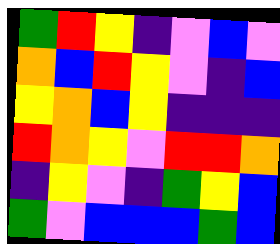[["green", "red", "yellow", "indigo", "violet", "blue", "violet"], ["orange", "blue", "red", "yellow", "violet", "indigo", "blue"], ["yellow", "orange", "blue", "yellow", "indigo", "indigo", "indigo"], ["red", "orange", "yellow", "violet", "red", "red", "orange"], ["indigo", "yellow", "violet", "indigo", "green", "yellow", "blue"], ["green", "violet", "blue", "blue", "blue", "green", "blue"]]